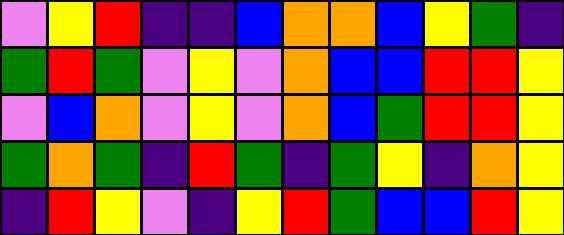[["violet", "yellow", "red", "indigo", "indigo", "blue", "orange", "orange", "blue", "yellow", "green", "indigo"], ["green", "red", "green", "violet", "yellow", "violet", "orange", "blue", "blue", "red", "red", "yellow"], ["violet", "blue", "orange", "violet", "yellow", "violet", "orange", "blue", "green", "red", "red", "yellow"], ["green", "orange", "green", "indigo", "red", "green", "indigo", "green", "yellow", "indigo", "orange", "yellow"], ["indigo", "red", "yellow", "violet", "indigo", "yellow", "red", "green", "blue", "blue", "red", "yellow"]]